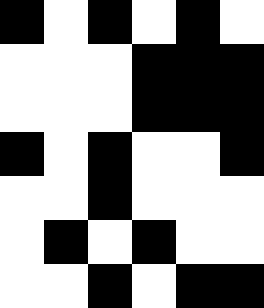[["black", "white", "black", "white", "black", "white"], ["white", "white", "white", "black", "black", "black"], ["white", "white", "white", "black", "black", "black"], ["black", "white", "black", "white", "white", "black"], ["white", "white", "black", "white", "white", "white"], ["white", "black", "white", "black", "white", "white"], ["white", "white", "black", "white", "black", "black"]]